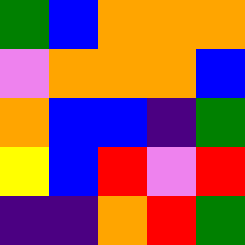[["green", "blue", "orange", "orange", "orange"], ["violet", "orange", "orange", "orange", "blue"], ["orange", "blue", "blue", "indigo", "green"], ["yellow", "blue", "red", "violet", "red"], ["indigo", "indigo", "orange", "red", "green"]]